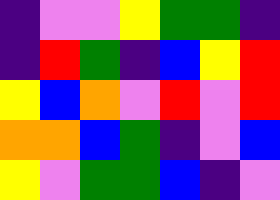[["indigo", "violet", "violet", "yellow", "green", "green", "indigo"], ["indigo", "red", "green", "indigo", "blue", "yellow", "red"], ["yellow", "blue", "orange", "violet", "red", "violet", "red"], ["orange", "orange", "blue", "green", "indigo", "violet", "blue"], ["yellow", "violet", "green", "green", "blue", "indigo", "violet"]]